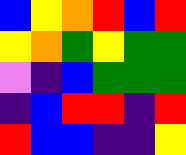[["blue", "yellow", "orange", "red", "blue", "red"], ["yellow", "orange", "green", "yellow", "green", "green"], ["violet", "indigo", "blue", "green", "green", "green"], ["indigo", "blue", "red", "red", "indigo", "red"], ["red", "blue", "blue", "indigo", "indigo", "yellow"]]